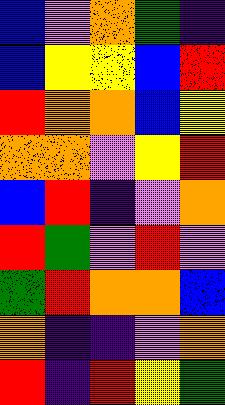[["blue", "violet", "orange", "green", "indigo"], ["blue", "yellow", "yellow", "blue", "red"], ["red", "orange", "orange", "blue", "yellow"], ["orange", "orange", "violet", "yellow", "red"], ["blue", "red", "indigo", "violet", "orange"], ["red", "green", "violet", "red", "violet"], ["green", "red", "orange", "orange", "blue"], ["orange", "indigo", "indigo", "violet", "orange"], ["red", "indigo", "red", "yellow", "green"]]